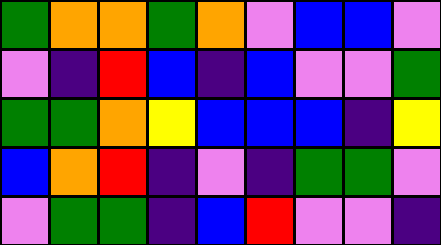[["green", "orange", "orange", "green", "orange", "violet", "blue", "blue", "violet"], ["violet", "indigo", "red", "blue", "indigo", "blue", "violet", "violet", "green"], ["green", "green", "orange", "yellow", "blue", "blue", "blue", "indigo", "yellow"], ["blue", "orange", "red", "indigo", "violet", "indigo", "green", "green", "violet"], ["violet", "green", "green", "indigo", "blue", "red", "violet", "violet", "indigo"]]